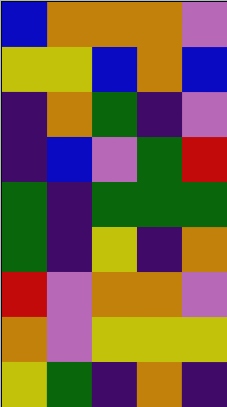[["blue", "orange", "orange", "orange", "violet"], ["yellow", "yellow", "blue", "orange", "blue"], ["indigo", "orange", "green", "indigo", "violet"], ["indigo", "blue", "violet", "green", "red"], ["green", "indigo", "green", "green", "green"], ["green", "indigo", "yellow", "indigo", "orange"], ["red", "violet", "orange", "orange", "violet"], ["orange", "violet", "yellow", "yellow", "yellow"], ["yellow", "green", "indigo", "orange", "indigo"]]